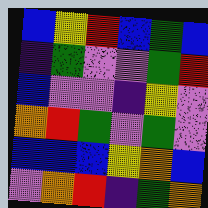[["blue", "yellow", "red", "blue", "green", "blue"], ["indigo", "green", "violet", "violet", "green", "red"], ["blue", "violet", "violet", "indigo", "yellow", "violet"], ["orange", "red", "green", "violet", "green", "violet"], ["blue", "blue", "blue", "yellow", "orange", "blue"], ["violet", "orange", "red", "indigo", "green", "orange"]]